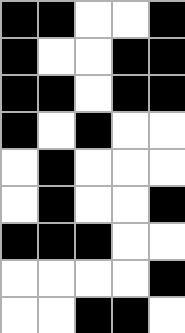[["black", "black", "white", "white", "black"], ["black", "white", "white", "black", "black"], ["black", "black", "white", "black", "black"], ["black", "white", "black", "white", "white"], ["white", "black", "white", "white", "white"], ["white", "black", "white", "white", "black"], ["black", "black", "black", "white", "white"], ["white", "white", "white", "white", "black"], ["white", "white", "black", "black", "white"]]